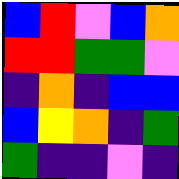[["blue", "red", "violet", "blue", "orange"], ["red", "red", "green", "green", "violet"], ["indigo", "orange", "indigo", "blue", "blue"], ["blue", "yellow", "orange", "indigo", "green"], ["green", "indigo", "indigo", "violet", "indigo"]]